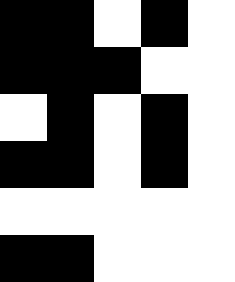[["black", "black", "white", "black", "white"], ["black", "black", "black", "white", "white"], ["white", "black", "white", "black", "white"], ["black", "black", "white", "black", "white"], ["white", "white", "white", "white", "white"], ["black", "black", "white", "white", "white"]]